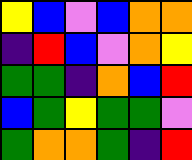[["yellow", "blue", "violet", "blue", "orange", "orange"], ["indigo", "red", "blue", "violet", "orange", "yellow"], ["green", "green", "indigo", "orange", "blue", "red"], ["blue", "green", "yellow", "green", "green", "violet"], ["green", "orange", "orange", "green", "indigo", "red"]]